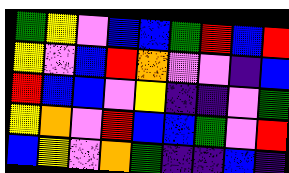[["green", "yellow", "violet", "blue", "blue", "green", "red", "blue", "red"], ["yellow", "violet", "blue", "red", "orange", "violet", "violet", "indigo", "blue"], ["red", "blue", "blue", "violet", "yellow", "indigo", "indigo", "violet", "green"], ["yellow", "orange", "violet", "red", "blue", "blue", "green", "violet", "red"], ["blue", "yellow", "violet", "orange", "green", "indigo", "indigo", "blue", "indigo"]]